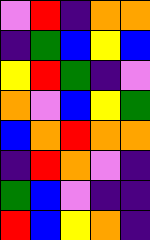[["violet", "red", "indigo", "orange", "orange"], ["indigo", "green", "blue", "yellow", "blue"], ["yellow", "red", "green", "indigo", "violet"], ["orange", "violet", "blue", "yellow", "green"], ["blue", "orange", "red", "orange", "orange"], ["indigo", "red", "orange", "violet", "indigo"], ["green", "blue", "violet", "indigo", "indigo"], ["red", "blue", "yellow", "orange", "indigo"]]